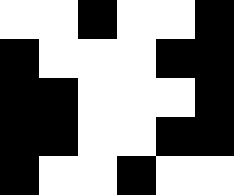[["white", "white", "black", "white", "white", "black"], ["black", "white", "white", "white", "black", "black"], ["black", "black", "white", "white", "white", "black"], ["black", "black", "white", "white", "black", "black"], ["black", "white", "white", "black", "white", "white"]]